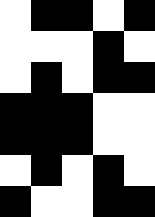[["white", "black", "black", "white", "black"], ["white", "white", "white", "black", "white"], ["white", "black", "white", "black", "black"], ["black", "black", "black", "white", "white"], ["black", "black", "black", "white", "white"], ["white", "black", "white", "black", "white"], ["black", "white", "white", "black", "black"]]